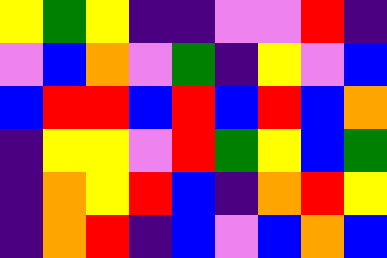[["yellow", "green", "yellow", "indigo", "indigo", "violet", "violet", "red", "indigo"], ["violet", "blue", "orange", "violet", "green", "indigo", "yellow", "violet", "blue"], ["blue", "red", "red", "blue", "red", "blue", "red", "blue", "orange"], ["indigo", "yellow", "yellow", "violet", "red", "green", "yellow", "blue", "green"], ["indigo", "orange", "yellow", "red", "blue", "indigo", "orange", "red", "yellow"], ["indigo", "orange", "red", "indigo", "blue", "violet", "blue", "orange", "blue"]]